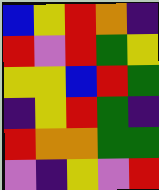[["blue", "yellow", "red", "orange", "indigo"], ["red", "violet", "red", "green", "yellow"], ["yellow", "yellow", "blue", "red", "green"], ["indigo", "yellow", "red", "green", "indigo"], ["red", "orange", "orange", "green", "green"], ["violet", "indigo", "yellow", "violet", "red"]]